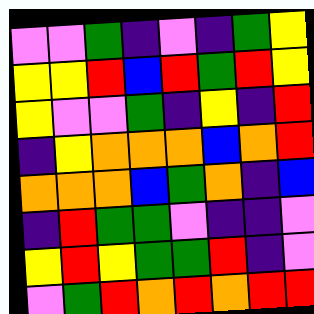[["violet", "violet", "green", "indigo", "violet", "indigo", "green", "yellow"], ["yellow", "yellow", "red", "blue", "red", "green", "red", "yellow"], ["yellow", "violet", "violet", "green", "indigo", "yellow", "indigo", "red"], ["indigo", "yellow", "orange", "orange", "orange", "blue", "orange", "red"], ["orange", "orange", "orange", "blue", "green", "orange", "indigo", "blue"], ["indigo", "red", "green", "green", "violet", "indigo", "indigo", "violet"], ["yellow", "red", "yellow", "green", "green", "red", "indigo", "violet"], ["violet", "green", "red", "orange", "red", "orange", "red", "red"]]